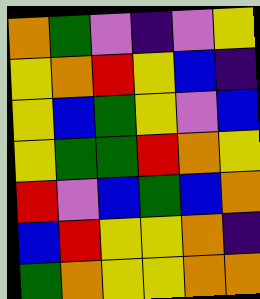[["orange", "green", "violet", "indigo", "violet", "yellow"], ["yellow", "orange", "red", "yellow", "blue", "indigo"], ["yellow", "blue", "green", "yellow", "violet", "blue"], ["yellow", "green", "green", "red", "orange", "yellow"], ["red", "violet", "blue", "green", "blue", "orange"], ["blue", "red", "yellow", "yellow", "orange", "indigo"], ["green", "orange", "yellow", "yellow", "orange", "orange"]]